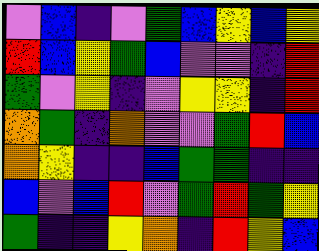[["violet", "blue", "indigo", "violet", "green", "blue", "yellow", "blue", "yellow"], ["red", "blue", "yellow", "green", "blue", "violet", "violet", "indigo", "red"], ["green", "violet", "yellow", "indigo", "violet", "yellow", "yellow", "indigo", "red"], ["orange", "green", "indigo", "orange", "violet", "violet", "green", "red", "blue"], ["orange", "yellow", "indigo", "indigo", "blue", "green", "green", "indigo", "indigo"], ["blue", "violet", "blue", "red", "violet", "green", "red", "green", "yellow"], ["green", "indigo", "indigo", "yellow", "orange", "indigo", "red", "yellow", "blue"]]